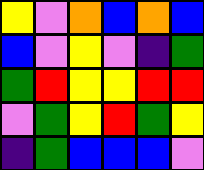[["yellow", "violet", "orange", "blue", "orange", "blue"], ["blue", "violet", "yellow", "violet", "indigo", "green"], ["green", "red", "yellow", "yellow", "red", "red"], ["violet", "green", "yellow", "red", "green", "yellow"], ["indigo", "green", "blue", "blue", "blue", "violet"]]